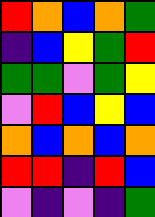[["red", "orange", "blue", "orange", "green"], ["indigo", "blue", "yellow", "green", "red"], ["green", "green", "violet", "green", "yellow"], ["violet", "red", "blue", "yellow", "blue"], ["orange", "blue", "orange", "blue", "orange"], ["red", "red", "indigo", "red", "blue"], ["violet", "indigo", "violet", "indigo", "green"]]